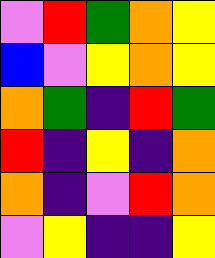[["violet", "red", "green", "orange", "yellow"], ["blue", "violet", "yellow", "orange", "yellow"], ["orange", "green", "indigo", "red", "green"], ["red", "indigo", "yellow", "indigo", "orange"], ["orange", "indigo", "violet", "red", "orange"], ["violet", "yellow", "indigo", "indigo", "yellow"]]